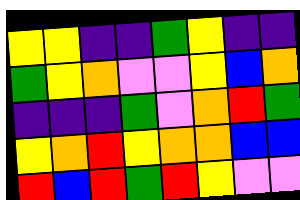[["yellow", "yellow", "indigo", "indigo", "green", "yellow", "indigo", "indigo"], ["green", "yellow", "orange", "violet", "violet", "yellow", "blue", "orange"], ["indigo", "indigo", "indigo", "green", "violet", "orange", "red", "green"], ["yellow", "orange", "red", "yellow", "orange", "orange", "blue", "blue"], ["red", "blue", "red", "green", "red", "yellow", "violet", "violet"]]